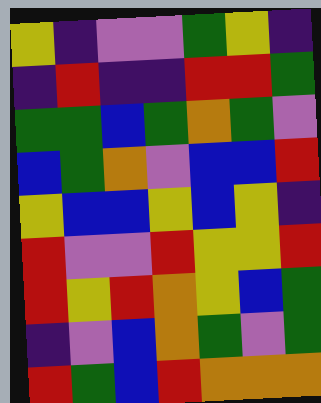[["yellow", "indigo", "violet", "violet", "green", "yellow", "indigo"], ["indigo", "red", "indigo", "indigo", "red", "red", "green"], ["green", "green", "blue", "green", "orange", "green", "violet"], ["blue", "green", "orange", "violet", "blue", "blue", "red"], ["yellow", "blue", "blue", "yellow", "blue", "yellow", "indigo"], ["red", "violet", "violet", "red", "yellow", "yellow", "red"], ["red", "yellow", "red", "orange", "yellow", "blue", "green"], ["indigo", "violet", "blue", "orange", "green", "violet", "green"], ["red", "green", "blue", "red", "orange", "orange", "orange"]]